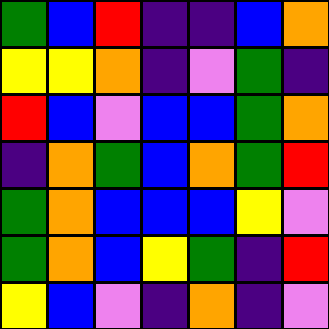[["green", "blue", "red", "indigo", "indigo", "blue", "orange"], ["yellow", "yellow", "orange", "indigo", "violet", "green", "indigo"], ["red", "blue", "violet", "blue", "blue", "green", "orange"], ["indigo", "orange", "green", "blue", "orange", "green", "red"], ["green", "orange", "blue", "blue", "blue", "yellow", "violet"], ["green", "orange", "blue", "yellow", "green", "indigo", "red"], ["yellow", "blue", "violet", "indigo", "orange", "indigo", "violet"]]